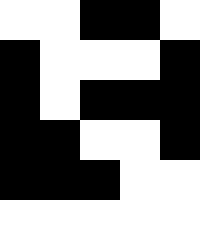[["white", "white", "black", "black", "white"], ["black", "white", "white", "white", "black"], ["black", "white", "black", "black", "black"], ["black", "black", "white", "white", "black"], ["black", "black", "black", "white", "white"], ["white", "white", "white", "white", "white"]]